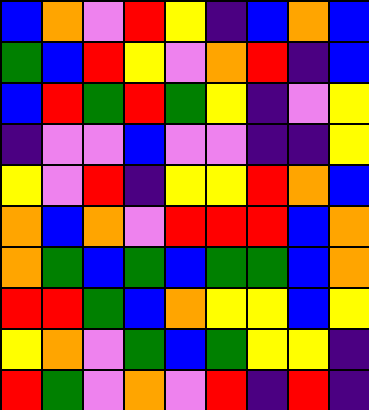[["blue", "orange", "violet", "red", "yellow", "indigo", "blue", "orange", "blue"], ["green", "blue", "red", "yellow", "violet", "orange", "red", "indigo", "blue"], ["blue", "red", "green", "red", "green", "yellow", "indigo", "violet", "yellow"], ["indigo", "violet", "violet", "blue", "violet", "violet", "indigo", "indigo", "yellow"], ["yellow", "violet", "red", "indigo", "yellow", "yellow", "red", "orange", "blue"], ["orange", "blue", "orange", "violet", "red", "red", "red", "blue", "orange"], ["orange", "green", "blue", "green", "blue", "green", "green", "blue", "orange"], ["red", "red", "green", "blue", "orange", "yellow", "yellow", "blue", "yellow"], ["yellow", "orange", "violet", "green", "blue", "green", "yellow", "yellow", "indigo"], ["red", "green", "violet", "orange", "violet", "red", "indigo", "red", "indigo"]]